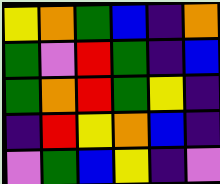[["yellow", "orange", "green", "blue", "indigo", "orange"], ["green", "violet", "red", "green", "indigo", "blue"], ["green", "orange", "red", "green", "yellow", "indigo"], ["indigo", "red", "yellow", "orange", "blue", "indigo"], ["violet", "green", "blue", "yellow", "indigo", "violet"]]